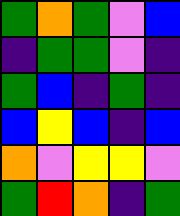[["green", "orange", "green", "violet", "blue"], ["indigo", "green", "green", "violet", "indigo"], ["green", "blue", "indigo", "green", "indigo"], ["blue", "yellow", "blue", "indigo", "blue"], ["orange", "violet", "yellow", "yellow", "violet"], ["green", "red", "orange", "indigo", "green"]]